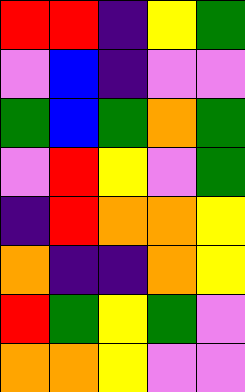[["red", "red", "indigo", "yellow", "green"], ["violet", "blue", "indigo", "violet", "violet"], ["green", "blue", "green", "orange", "green"], ["violet", "red", "yellow", "violet", "green"], ["indigo", "red", "orange", "orange", "yellow"], ["orange", "indigo", "indigo", "orange", "yellow"], ["red", "green", "yellow", "green", "violet"], ["orange", "orange", "yellow", "violet", "violet"]]